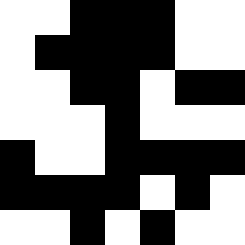[["white", "white", "black", "black", "black", "white", "white"], ["white", "black", "black", "black", "black", "white", "white"], ["white", "white", "black", "black", "white", "black", "black"], ["white", "white", "white", "black", "white", "white", "white"], ["black", "white", "white", "black", "black", "black", "black"], ["black", "black", "black", "black", "white", "black", "white"], ["white", "white", "black", "white", "black", "white", "white"]]